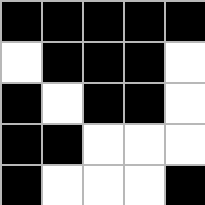[["black", "black", "black", "black", "black"], ["white", "black", "black", "black", "white"], ["black", "white", "black", "black", "white"], ["black", "black", "white", "white", "white"], ["black", "white", "white", "white", "black"]]